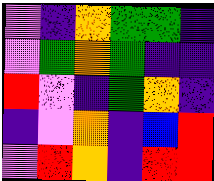[["violet", "indigo", "orange", "green", "green", "indigo"], ["violet", "green", "orange", "green", "indigo", "indigo"], ["red", "violet", "indigo", "green", "orange", "indigo"], ["indigo", "violet", "orange", "indigo", "blue", "red"], ["violet", "red", "orange", "indigo", "red", "red"]]